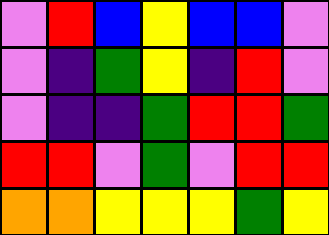[["violet", "red", "blue", "yellow", "blue", "blue", "violet"], ["violet", "indigo", "green", "yellow", "indigo", "red", "violet"], ["violet", "indigo", "indigo", "green", "red", "red", "green"], ["red", "red", "violet", "green", "violet", "red", "red"], ["orange", "orange", "yellow", "yellow", "yellow", "green", "yellow"]]